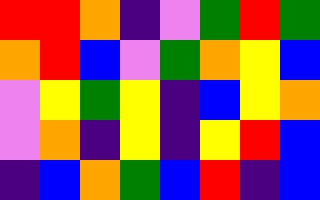[["red", "red", "orange", "indigo", "violet", "green", "red", "green"], ["orange", "red", "blue", "violet", "green", "orange", "yellow", "blue"], ["violet", "yellow", "green", "yellow", "indigo", "blue", "yellow", "orange"], ["violet", "orange", "indigo", "yellow", "indigo", "yellow", "red", "blue"], ["indigo", "blue", "orange", "green", "blue", "red", "indigo", "blue"]]